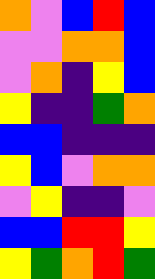[["orange", "violet", "blue", "red", "blue"], ["violet", "violet", "orange", "orange", "blue"], ["violet", "orange", "indigo", "yellow", "blue"], ["yellow", "indigo", "indigo", "green", "orange"], ["blue", "blue", "indigo", "indigo", "indigo"], ["yellow", "blue", "violet", "orange", "orange"], ["violet", "yellow", "indigo", "indigo", "violet"], ["blue", "blue", "red", "red", "yellow"], ["yellow", "green", "orange", "red", "green"]]